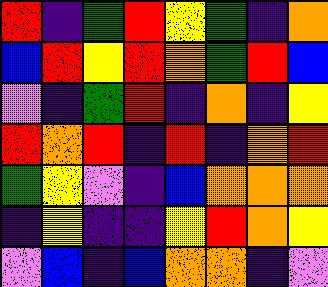[["red", "indigo", "green", "red", "yellow", "green", "indigo", "orange"], ["blue", "red", "yellow", "red", "orange", "green", "red", "blue"], ["violet", "indigo", "green", "red", "indigo", "orange", "indigo", "yellow"], ["red", "orange", "red", "indigo", "red", "indigo", "orange", "red"], ["green", "yellow", "violet", "indigo", "blue", "orange", "orange", "orange"], ["indigo", "yellow", "indigo", "indigo", "yellow", "red", "orange", "yellow"], ["violet", "blue", "indigo", "blue", "orange", "orange", "indigo", "violet"]]